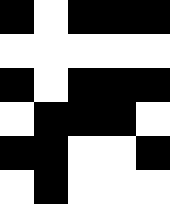[["black", "white", "black", "black", "black"], ["white", "white", "white", "white", "white"], ["black", "white", "black", "black", "black"], ["white", "black", "black", "black", "white"], ["black", "black", "white", "white", "black"], ["white", "black", "white", "white", "white"]]